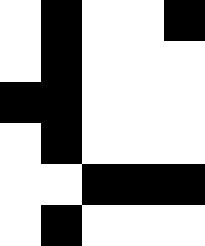[["white", "black", "white", "white", "black"], ["white", "black", "white", "white", "white"], ["black", "black", "white", "white", "white"], ["white", "black", "white", "white", "white"], ["white", "white", "black", "black", "black"], ["white", "black", "white", "white", "white"]]